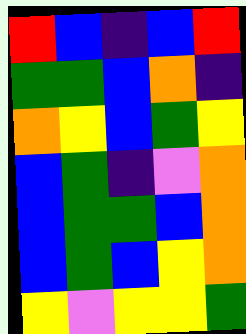[["red", "blue", "indigo", "blue", "red"], ["green", "green", "blue", "orange", "indigo"], ["orange", "yellow", "blue", "green", "yellow"], ["blue", "green", "indigo", "violet", "orange"], ["blue", "green", "green", "blue", "orange"], ["blue", "green", "blue", "yellow", "orange"], ["yellow", "violet", "yellow", "yellow", "green"]]